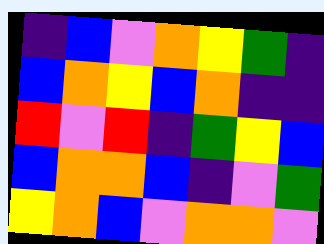[["indigo", "blue", "violet", "orange", "yellow", "green", "indigo"], ["blue", "orange", "yellow", "blue", "orange", "indigo", "indigo"], ["red", "violet", "red", "indigo", "green", "yellow", "blue"], ["blue", "orange", "orange", "blue", "indigo", "violet", "green"], ["yellow", "orange", "blue", "violet", "orange", "orange", "violet"]]